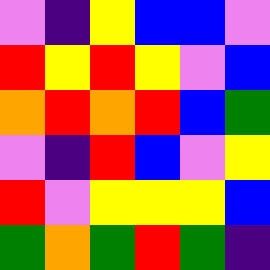[["violet", "indigo", "yellow", "blue", "blue", "violet"], ["red", "yellow", "red", "yellow", "violet", "blue"], ["orange", "red", "orange", "red", "blue", "green"], ["violet", "indigo", "red", "blue", "violet", "yellow"], ["red", "violet", "yellow", "yellow", "yellow", "blue"], ["green", "orange", "green", "red", "green", "indigo"]]